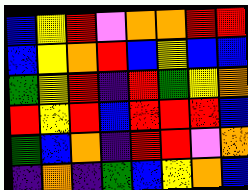[["blue", "yellow", "red", "violet", "orange", "orange", "red", "red"], ["blue", "yellow", "orange", "red", "blue", "yellow", "blue", "blue"], ["green", "yellow", "red", "indigo", "red", "green", "yellow", "orange"], ["red", "yellow", "red", "blue", "red", "red", "red", "blue"], ["green", "blue", "orange", "indigo", "red", "red", "violet", "orange"], ["indigo", "orange", "indigo", "green", "blue", "yellow", "orange", "blue"]]